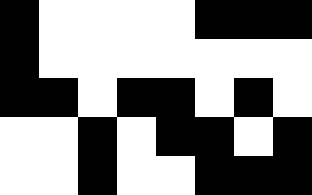[["black", "white", "white", "white", "white", "black", "black", "black"], ["black", "white", "white", "white", "white", "white", "white", "white"], ["black", "black", "white", "black", "black", "white", "black", "white"], ["white", "white", "black", "white", "black", "black", "white", "black"], ["white", "white", "black", "white", "white", "black", "black", "black"]]